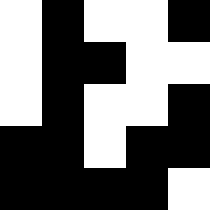[["white", "black", "white", "white", "black"], ["white", "black", "black", "white", "white"], ["white", "black", "white", "white", "black"], ["black", "black", "white", "black", "black"], ["black", "black", "black", "black", "white"]]